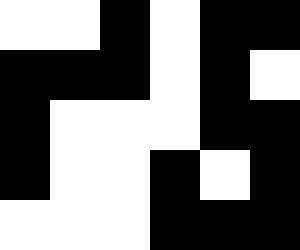[["white", "white", "black", "white", "black", "black"], ["black", "black", "black", "white", "black", "white"], ["black", "white", "white", "white", "black", "black"], ["black", "white", "white", "black", "white", "black"], ["white", "white", "white", "black", "black", "black"]]